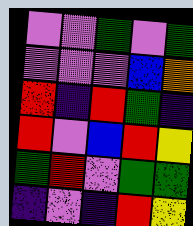[["violet", "violet", "green", "violet", "green"], ["violet", "violet", "violet", "blue", "orange"], ["red", "indigo", "red", "green", "indigo"], ["red", "violet", "blue", "red", "yellow"], ["green", "red", "violet", "green", "green"], ["indigo", "violet", "indigo", "red", "yellow"]]